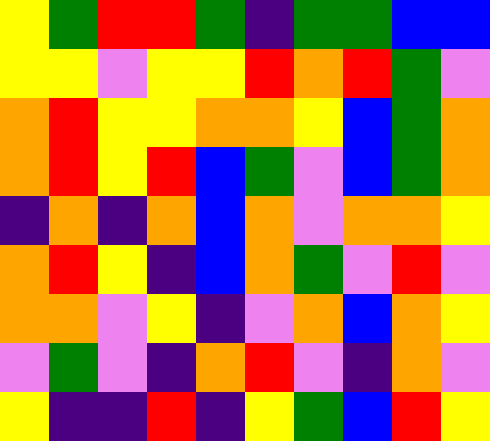[["yellow", "green", "red", "red", "green", "indigo", "green", "green", "blue", "blue"], ["yellow", "yellow", "violet", "yellow", "yellow", "red", "orange", "red", "green", "violet"], ["orange", "red", "yellow", "yellow", "orange", "orange", "yellow", "blue", "green", "orange"], ["orange", "red", "yellow", "red", "blue", "green", "violet", "blue", "green", "orange"], ["indigo", "orange", "indigo", "orange", "blue", "orange", "violet", "orange", "orange", "yellow"], ["orange", "red", "yellow", "indigo", "blue", "orange", "green", "violet", "red", "violet"], ["orange", "orange", "violet", "yellow", "indigo", "violet", "orange", "blue", "orange", "yellow"], ["violet", "green", "violet", "indigo", "orange", "red", "violet", "indigo", "orange", "violet"], ["yellow", "indigo", "indigo", "red", "indigo", "yellow", "green", "blue", "red", "yellow"]]